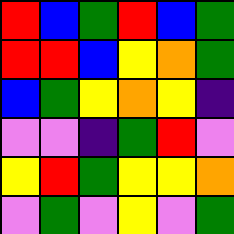[["red", "blue", "green", "red", "blue", "green"], ["red", "red", "blue", "yellow", "orange", "green"], ["blue", "green", "yellow", "orange", "yellow", "indigo"], ["violet", "violet", "indigo", "green", "red", "violet"], ["yellow", "red", "green", "yellow", "yellow", "orange"], ["violet", "green", "violet", "yellow", "violet", "green"]]